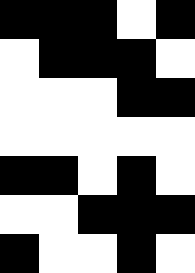[["black", "black", "black", "white", "black"], ["white", "black", "black", "black", "white"], ["white", "white", "white", "black", "black"], ["white", "white", "white", "white", "white"], ["black", "black", "white", "black", "white"], ["white", "white", "black", "black", "black"], ["black", "white", "white", "black", "white"]]